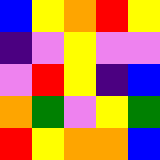[["blue", "yellow", "orange", "red", "yellow"], ["indigo", "violet", "yellow", "violet", "violet"], ["violet", "red", "yellow", "indigo", "blue"], ["orange", "green", "violet", "yellow", "green"], ["red", "yellow", "orange", "orange", "blue"]]